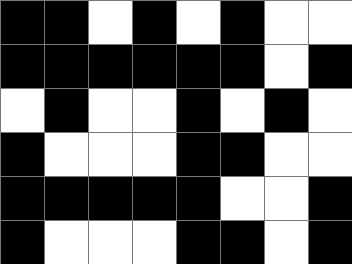[["black", "black", "white", "black", "white", "black", "white", "white"], ["black", "black", "black", "black", "black", "black", "white", "black"], ["white", "black", "white", "white", "black", "white", "black", "white"], ["black", "white", "white", "white", "black", "black", "white", "white"], ["black", "black", "black", "black", "black", "white", "white", "black"], ["black", "white", "white", "white", "black", "black", "white", "black"]]